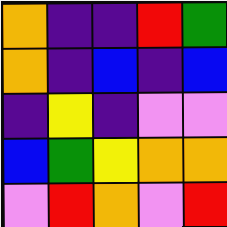[["orange", "indigo", "indigo", "red", "green"], ["orange", "indigo", "blue", "indigo", "blue"], ["indigo", "yellow", "indigo", "violet", "violet"], ["blue", "green", "yellow", "orange", "orange"], ["violet", "red", "orange", "violet", "red"]]